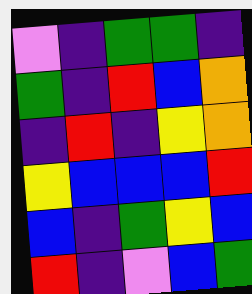[["violet", "indigo", "green", "green", "indigo"], ["green", "indigo", "red", "blue", "orange"], ["indigo", "red", "indigo", "yellow", "orange"], ["yellow", "blue", "blue", "blue", "red"], ["blue", "indigo", "green", "yellow", "blue"], ["red", "indigo", "violet", "blue", "green"]]